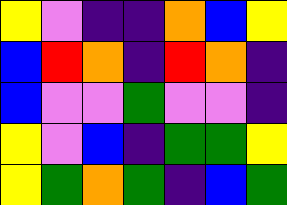[["yellow", "violet", "indigo", "indigo", "orange", "blue", "yellow"], ["blue", "red", "orange", "indigo", "red", "orange", "indigo"], ["blue", "violet", "violet", "green", "violet", "violet", "indigo"], ["yellow", "violet", "blue", "indigo", "green", "green", "yellow"], ["yellow", "green", "orange", "green", "indigo", "blue", "green"]]